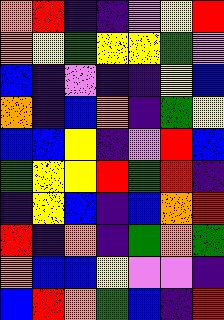[["orange", "red", "indigo", "indigo", "violet", "yellow", "red"], ["orange", "yellow", "green", "yellow", "yellow", "green", "violet"], ["blue", "indigo", "violet", "indigo", "indigo", "yellow", "blue"], ["orange", "indigo", "blue", "orange", "indigo", "green", "yellow"], ["blue", "blue", "yellow", "indigo", "violet", "red", "blue"], ["green", "yellow", "yellow", "red", "green", "red", "indigo"], ["indigo", "yellow", "blue", "indigo", "blue", "orange", "red"], ["red", "indigo", "orange", "indigo", "green", "orange", "green"], ["orange", "blue", "blue", "yellow", "violet", "violet", "indigo"], ["blue", "red", "orange", "green", "blue", "indigo", "red"]]